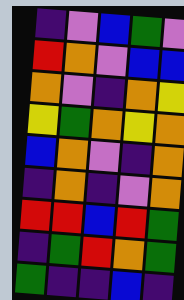[["indigo", "violet", "blue", "green", "violet"], ["red", "orange", "violet", "blue", "blue"], ["orange", "violet", "indigo", "orange", "yellow"], ["yellow", "green", "orange", "yellow", "orange"], ["blue", "orange", "violet", "indigo", "orange"], ["indigo", "orange", "indigo", "violet", "orange"], ["red", "red", "blue", "red", "green"], ["indigo", "green", "red", "orange", "green"], ["green", "indigo", "indigo", "blue", "indigo"]]